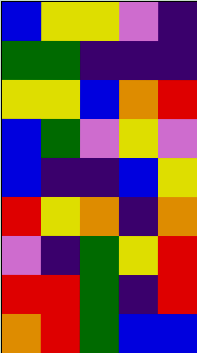[["blue", "yellow", "yellow", "violet", "indigo"], ["green", "green", "indigo", "indigo", "indigo"], ["yellow", "yellow", "blue", "orange", "red"], ["blue", "green", "violet", "yellow", "violet"], ["blue", "indigo", "indigo", "blue", "yellow"], ["red", "yellow", "orange", "indigo", "orange"], ["violet", "indigo", "green", "yellow", "red"], ["red", "red", "green", "indigo", "red"], ["orange", "red", "green", "blue", "blue"]]